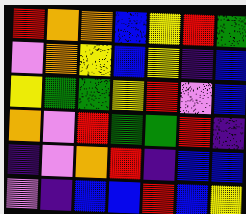[["red", "orange", "orange", "blue", "yellow", "red", "green"], ["violet", "orange", "yellow", "blue", "yellow", "indigo", "blue"], ["yellow", "green", "green", "yellow", "red", "violet", "blue"], ["orange", "violet", "red", "green", "green", "red", "indigo"], ["indigo", "violet", "orange", "red", "indigo", "blue", "blue"], ["violet", "indigo", "blue", "blue", "red", "blue", "yellow"]]